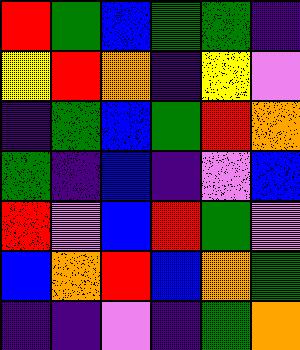[["red", "green", "blue", "green", "green", "indigo"], ["yellow", "red", "orange", "indigo", "yellow", "violet"], ["indigo", "green", "blue", "green", "red", "orange"], ["green", "indigo", "blue", "indigo", "violet", "blue"], ["red", "violet", "blue", "red", "green", "violet"], ["blue", "orange", "red", "blue", "orange", "green"], ["indigo", "indigo", "violet", "indigo", "green", "orange"]]